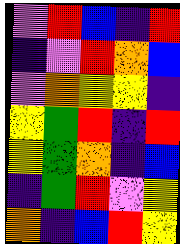[["violet", "red", "blue", "indigo", "red"], ["indigo", "violet", "red", "orange", "blue"], ["violet", "orange", "yellow", "yellow", "indigo"], ["yellow", "green", "red", "indigo", "red"], ["yellow", "green", "orange", "indigo", "blue"], ["indigo", "green", "red", "violet", "yellow"], ["orange", "indigo", "blue", "red", "yellow"]]